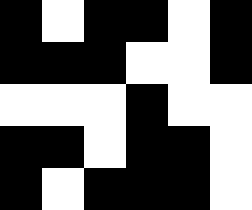[["black", "white", "black", "black", "white", "black"], ["black", "black", "black", "white", "white", "black"], ["white", "white", "white", "black", "white", "white"], ["black", "black", "white", "black", "black", "white"], ["black", "white", "black", "black", "black", "white"]]